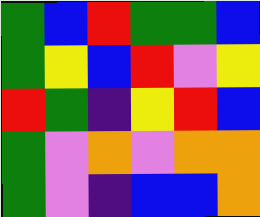[["green", "blue", "red", "green", "green", "blue"], ["green", "yellow", "blue", "red", "violet", "yellow"], ["red", "green", "indigo", "yellow", "red", "blue"], ["green", "violet", "orange", "violet", "orange", "orange"], ["green", "violet", "indigo", "blue", "blue", "orange"]]